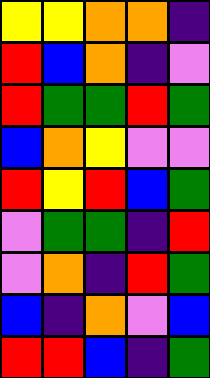[["yellow", "yellow", "orange", "orange", "indigo"], ["red", "blue", "orange", "indigo", "violet"], ["red", "green", "green", "red", "green"], ["blue", "orange", "yellow", "violet", "violet"], ["red", "yellow", "red", "blue", "green"], ["violet", "green", "green", "indigo", "red"], ["violet", "orange", "indigo", "red", "green"], ["blue", "indigo", "orange", "violet", "blue"], ["red", "red", "blue", "indigo", "green"]]